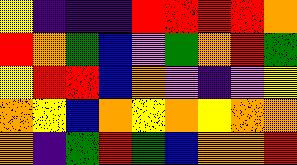[["yellow", "indigo", "indigo", "indigo", "red", "red", "red", "red", "orange"], ["red", "orange", "green", "blue", "violet", "green", "orange", "red", "green"], ["yellow", "red", "red", "blue", "orange", "violet", "indigo", "violet", "yellow"], ["orange", "yellow", "blue", "orange", "yellow", "orange", "yellow", "orange", "orange"], ["orange", "indigo", "green", "red", "green", "blue", "orange", "orange", "red"]]